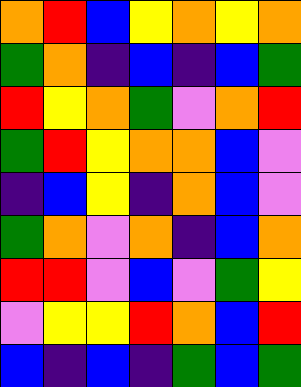[["orange", "red", "blue", "yellow", "orange", "yellow", "orange"], ["green", "orange", "indigo", "blue", "indigo", "blue", "green"], ["red", "yellow", "orange", "green", "violet", "orange", "red"], ["green", "red", "yellow", "orange", "orange", "blue", "violet"], ["indigo", "blue", "yellow", "indigo", "orange", "blue", "violet"], ["green", "orange", "violet", "orange", "indigo", "blue", "orange"], ["red", "red", "violet", "blue", "violet", "green", "yellow"], ["violet", "yellow", "yellow", "red", "orange", "blue", "red"], ["blue", "indigo", "blue", "indigo", "green", "blue", "green"]]